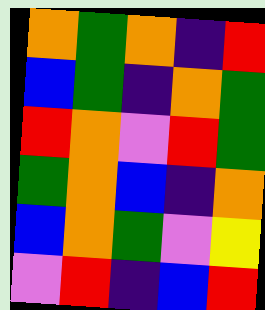[["orange", "green", "orange", "indigo", "red"], ["blue", "green", "indigo", "orange", "green"], ["red", "orange", "violet", "red", "green"], ["green", "orange", "blue", "indigo", "orange"], ["blue", "orange", "green", "violet", "yellow"], ["violet", "red", "indigo", "blue", "red"]]